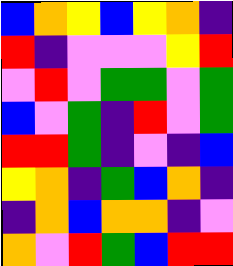[["blue", "orange", "yellow", "blue", "yellow", "orange", "indigo"], ["red", "indigo", "violet", "violet", "violet", "yellow", "red"], ["violet", "red", "violet", "green", "green", "violet", "green"], ["blue", "violet", "green", "indigo", "red", "violet", "green"], ["red", "red", "green", "indigo", "violet", "indigo", "blue"], ["yellow", "orange", "indigo", "green", "blue", "orange", "indigo"], ["indigo", "orange", "blue", "orange", "orange", "indigo", "violet"], ["orange", "violet", "red", "green", "blue", "red", "red"]]